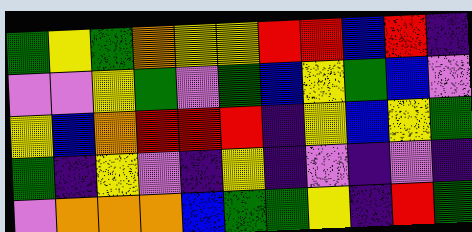[["green", "yellow", "green", "orange", "yellow", "yellow", "red", "red", "blue", "red", "indigo"], ["violet", "violet", "yellow", "green", "violet", "green", "blue", "yellow", "green", "blue", "violet"], ["yellow", "blue", "orange", "red", "red", "red", "indigo", "yellow", "blue", "yellow", "green"], ["green", "indigo", "yellow", "violet", "indigo", "yellow", "indigo", "violet", "indigo", "violet", "indigo"], ["violet", "orange", "orange", "orange", "blue", "green", "green", "yellow", "indigo", "red", "green"]]